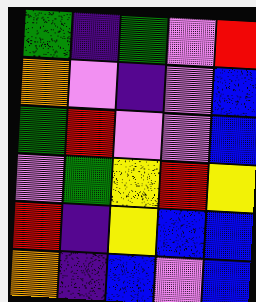[["green", "indigo", "green", "violet", "red"], ["orange", "violet", "indigo", "violet", "blue"], ["green", "red", "violet", "violet", "blue"], ["violet", "green", "yellow", "red", "yellow"], ["red", "indigo", "yellow", "blue", "blue"], ["orange", "indigo", "blue", "violet", "blue"]]